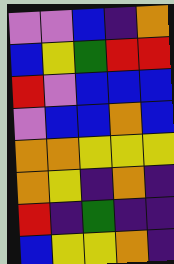[["violet", "violet", "blue", "indigo", "orange"], ["blue", "yellow", "green", "red", "red"], ["red", "violet", "blue", "blue", "blue"], ["violet", "blue", "blue", "orange", "blue"], ["orange", "orange", "yellow", "yellow", "yellow"], ["orange", "yellow", "indigo", "orange", "indigo"], ["red", "indigo", "green", "indigo", "indigo"], ["blue", "yellow", "yellow", "orange", "indigo"]]